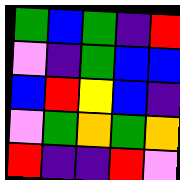[["green", "blue", "green", "indigo", "red"], ["violet", "indigo", "green", "blue", "blue"], ["blue", "red", "yellow", "blue", "indigo"], ["violet", "green", "orange", "green", "orange"], ["red", "indigo", "indigo", "red", "violet"]]